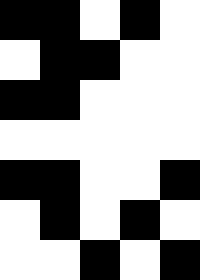[["black", "black", "white", "black", "white"], ["white", "black", "black", "white", "white"], ["black", "black", "white", "white", "white"], ["white", "white", "white", "white", "white"], ["black", "black", "white", "white", "black"], ["white", "black", "white", "black", "white"], ["white", "white", "black", "white", "black"]]